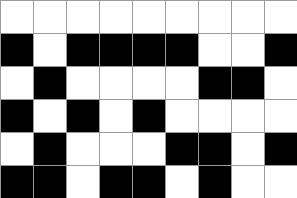[["white", "white", "white", "white", "white", "white", "white", "white", "white"], ["black", "white", "black", "black", "black", "black", "white", "white", "black"], ["white", "black", "white", "white", "white", "white", "black", "black", "white"], ["black", "white", "black", "white", "black", "white", "white", "white", "white"], ["white", "black", "white", "white", "white", "black", "black", "white", "black"], ["black", "black", "white", "black", "black", "white", "black", "white", "white"]]